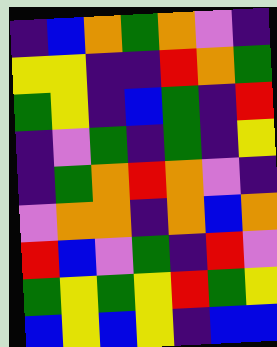[["indigo", "blue", "orange", "green", "orange", "violet", "indigo"], ["yellow", "yellow", "indigo", "indigo", "red", "orange", "green"], ["green", "yellow", "indigo", "blue", "green", "indigo", "red"], ["indigo", "violet", "green", "indigo", "green", "indigo", "yellow"], ["indigo", "green", "orange", "red", "orange", "violet", "indigo"], ["violet", "orange", "orange", "indigo", "orange", "blue", "orange"], ["red", "blue", "violet", "green", "indigo", "red", "violet"], ["green", "yellow", "green", "yellow", "red", "green", "yellow"], ["blue", "yellow", "blue", "yellow", "indigo", "blue", "blue"]]